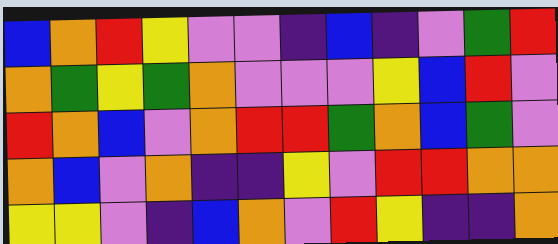[["blue", "orange", "red", "yellow", "violet", "violet", "indigo", "blue", "indigo", "violet", "green", "red"], ["orange", "green", "yellow", "green", "orange", "violet", "violet", "violet", "yellow", "blue", "red", "violet"], ["red", "orange", "blue", "violet", "orange", "red", "red", "green", "orange", "blue", "green", "violet"], ["orange", "blue", "violet", "orange", "indigo", "indigo", "yellow", "violet", "red", "red", "orange", "orange"], ["yellow", "yellow", "violet", "indigo", "blue", "orange", "violet", "red", "yellow", "indigo", "indigo", "orange"]]